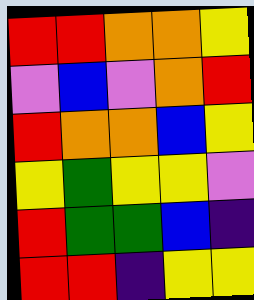[["red", "red", "orange", "orange", "yellow"], ["violet", "blue", "violet", "orange", "red"], ["red", "orange", "orange", "blue", "yellow"], ["yellow", "green", "yellow", "yellow", "violet"], ["red", "green", "green", "blue", "indigo"], ["red", "red", "indigo", "yellow", "yellow"]]